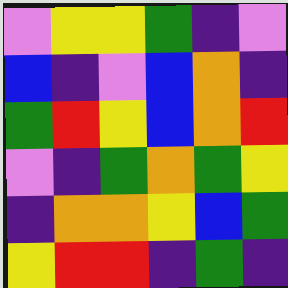[["violet", "yellow", "yellow", "green", "indigo", "violet"], ["blue", "indigo", "violet", "blue", "orange", "indigo"], ["green", "red", "yellow", "blue", "orange", "red"], ["violet", "indigo", "green", "orange", "green", "yellow"], ["indigo", "orange", "orange", "yellow", "blue", "green"], ["yellow", "red", "red", "indigo", "green", "indigo"]]